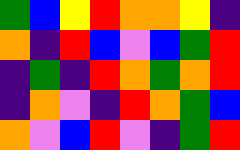[["green", "blue", "yellow", "red", "orange", "orange", "yellow", "indigo"], ["orange", "indigo", "red", "blue", "violet", "blue", "green", "red"], ["indigo", "green", "indigo", "red", "orange", "green", "orange", "red"], ["indigo", "orange", "violet", "indigo", "red", "orange", "green", "blue"], ["orange", "violet", "blue", "red", "violet", "indigo", "green", "red"]]